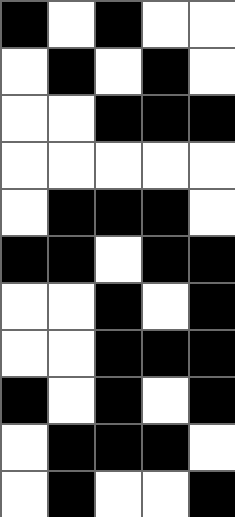[["black", "white", "black", "white", "white"], ["white", "black", "white", "black", "white"], ["white", "white", "black", "black", "black"], ["white", "white", "white", "white", "white"], ["white", "black", "black", "black", "white"], ["black", "black", "white", "black", "black"], ["white", "white", "black", "white", "black"], ["white", "white", "black", "black", "black"], ["black", "white", "black", "white", "black"], ["white", "black", "black", "black", "white"], ["white", "black", "white", "white", "black"]]